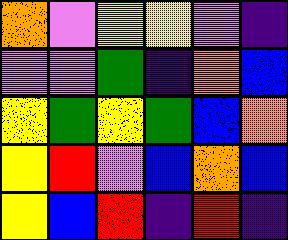[["orange", "violet", "yellow", "yellow", "violet", "indigo"], ["violet", "violet", "green", "indigo", "orange", "blue"], ["yellow", "green", "yellow", "green", "blue", "orange"], ["yellow", "red", "violet", "blue", "orange", "blue"], ["yellow", "blue", "red", "indigo", "red", "indigo"]]